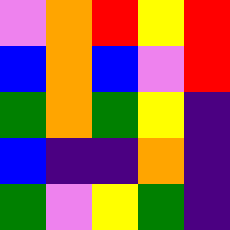[["violet", "orange", "red", "yellow", "red"], ["blue", "orange", "blue", "violet", "red"], ["green", "orange", "green", "yellow", "indigo"], ["blue", "indigo", "indigo", "orange", "indigo"], ["green", "violet", "yellow", "green", "indigo"]]